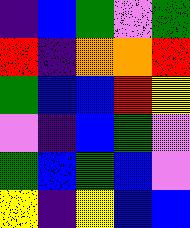[["indigo", "blue", "green", "violet", "green"], ["red", "indigo", "orange", "orange", "red"], ["green", "blue", "blue", "red", "yellow"], ["violet", "indigo", "blue", "green", "violet"], ["green", "blue", "green", "blue", "violet"], ["yellow", "indigo", "yellow", "blue", "blue"]]